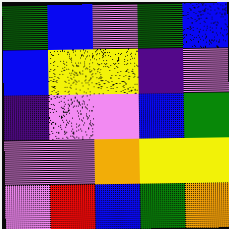[["green", "blue", "violet", "green", "blue"], ["blue", "yellow", "yellow", "indigo", "violet"], ["indigo", "violet", "violet", "blue", "green"], ["violet", "violet", "orange", "yellow", "yellow"], ["violet", "red", "blue", "green", "orange"]]